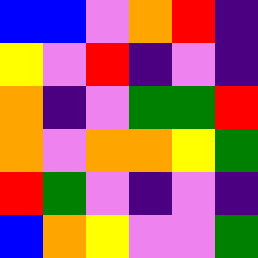[["blue", "blue", "violet", "orange", "red", "indigo"], ["yellow", "violet", "red", "indigo", "violet", "indigo"], ["orange", "indigo", "violet", "green", "green", "red"], ["orange", "violet", "orange", "orange", "yellow", "green"], ["red", "green", "violet", "indigo", "violet", "indigo"], ["blue", "orange", "yellow", "violet", "violet", "green"]]